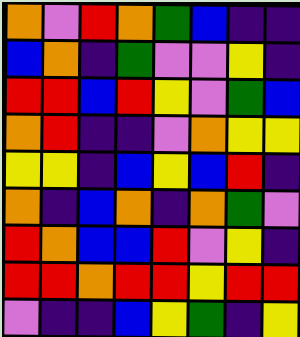[["orange", "violet", "red", "orange", "green", "blue", "indigo", "indigo"], ["blue", "orange", "indigo", "green", "violet", "violet", "yellow", "indigo"], ["red", "red", "blue", "red", "yellow", "violet", "green", "blue"], ["orange", "red", "indigo", "indigo", "violet", "orange", "yellow", "yellow"], ["yellow", "yellow", "indigo", "blue", "yellow", "blue", "red", "indigo"], ["orange", "indigo", "blue", "orange", "indigo", "orange", "green", "violet"], ["red", "orange", "blue", "blue", "red", "violet", "yellow", "indigo"], ["red", "red", "orange", "red", "red", "yellow", "red", "red"], ["violet", "indigo", "indigo", "blue", "yellow", "green", "indigo", "yellow"]]